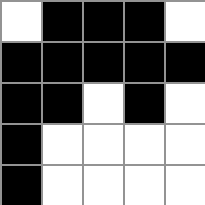[["white", "black", "black", "black", "white"], ["black", "black", "black", "black", "black"], ["black", "black", "white", "black", "white"], ["black", "white", "white", "white", "white"], ["black", "white", "white", "white", "white"]]